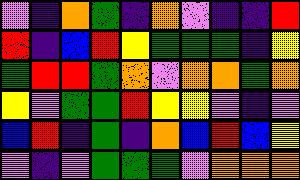[["violet", "indigo", "orange", "green", "indigo", "orange", "violet", "indigo", "indigo", "red"], ["red", "indigo", "blue", "red", "yellow", "green", "green", "green", "indigo", "yellow"], ["green", "red", "red", "green", "orange", "violet", "orange", "orange", "green", "orange"], ["yellow", "violet", "green", "green", "red", "yellow", "yellow", "violet", "indigo", "violet"], ["blue", "red", "indigo", "green", "indigo", "orange", "blue", "red", "blue", "yellow"], ["violet", "indigo", "violet", "green", "green", "green", "violet", "orange", "orange", "orange"]]